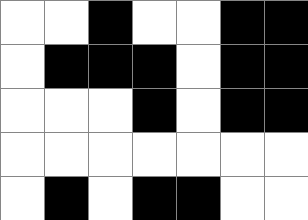[["white", "white", "black", "white", "white", "black", "black"], ["white", "black", "black", "black", "white", "black", "black"], ["white", "white", "white", "black", "white", "black", "black"], ["white", "white", "white", "white", "white", "white", "white"], ["white", "black", "white", "black", "black", "white", "white"]]